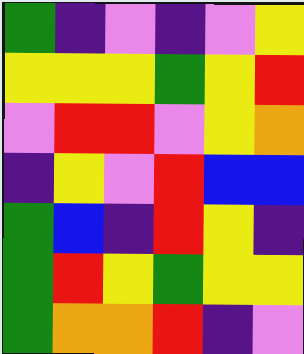[["green", "indigo", "violet", "indigo", "violet", "yellow"], ["yellow", "yellow", "yellow", "green", "yellow", "red"], ["violet", "red", "red", "violet", "yellow", "orange"], ["indigo", "yellow", "violet", "red", "blue", "blue"], ["green", "blue", "indigo", "red", "yellow", "indigo"], ["green", "red", "yellow", "green", "yellow", "yellow"], ["green", "orange", "orange", "red", "indigo", "violet"]]